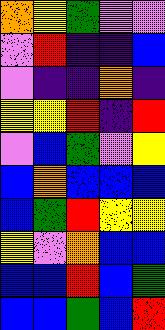[["orange", "yellow", "green", "violet", "violet"], ["violet", "red", "indigo", "indigo", "blue"], ["violet", "indigo", "indigo", "orange", "indigo"], ["yellow", "yellow", "red", "indigo", "red"], ["violet", "blue", "green", "violet", "yellow"], ["blue", "orange", "blue", "blue", "blue"], ["blue", "green", "red", "yellow", "yellow"], ["yellow", "violet", "orange", "blue", "blue"], ["blue", "blue", "red", "blue", "green"], ["blue", "blue", "green", "blue", "red"]]